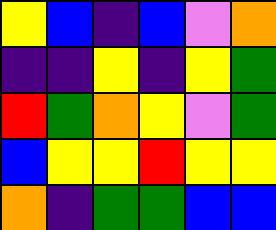[["yellow", "blue", "indigo", "blue", "violet", "orange"], ["indigo", "indigo", "yellow", "indigo", "yellow", "green"], ["red", "green", "orange", "yellow", "violet", "green"], ["blue", "yellow", "yellow", "red", "yellow", "yellow"], ["orange", "indigo", "green", "green", "blue", "blue"]]